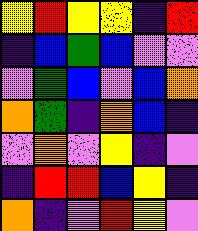[["yellow", "red", "yellow", "yellow", "indigo", "red"], ["indigo", "blue", "green", "blue", "violet", "violet"], ["violet", "green", "blue", "violet", "blue", "orange"], ["orange", "green", "indigo", "orange", "blue", "indigo"], ["violet", "orange", "violet", "yellow", "indigo", "violet"], ["indigo", "red", "red", "blue", "yellow", "indigo"], ["orange", "indigo", "violet", "red", "yellow", "violet"]]